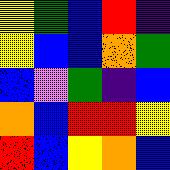[["yellow", "green", "blue", "red", "indigo"], ["yellow", "blue", "blue", "orange", "green"], ["blue", "violet", "green", "indigo", "blue"], ["orange", "blue", "red", "red", "yellow"], ["red", "blue", "yellow", "orange", "blue"]]